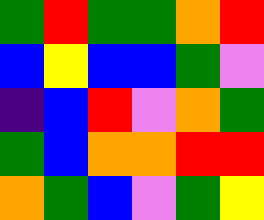[["green", "red", "green", "green", "orange", "red"], ["blue", "yellow", "blue", "blue", "green", "violet"], ["indigo", "blue", "red", "violet", "orange", "green"], ["green", "blue", "orange", "orange", "red", "red"], ["orange", "green", "blue", "violet", "green", "yellow"]]